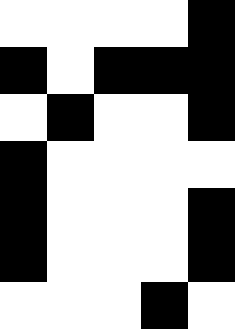[["white", "white", "white", "white", "black"], ["black", "white", "black", "black", "black"], ["white", "black", "white", "white", "black"], ["black", "white", "white", "white", "white"], ["black", "white", "white", "white", "black"], ["black", "white", "white", "white", "black"], ["white", "white", "white", "black", "white"]]